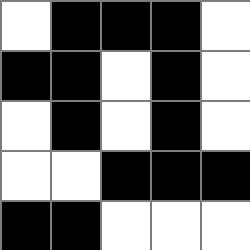[["white", "black", "black", "black", "white"], ["black", "black", "white", "black", "white"], ["white", "black", "white", "black", "white"], ["white", "white", "black", "black", "black"], ["black", "black", "white", "white", "white"]]